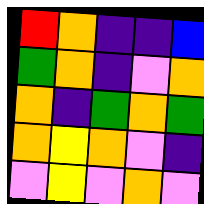[["red", "orange", "indigo", "indigo", "blue"], ["green", "orange", "indigo", "violet", "orange"], ["orange", "indigo", "green", "orange", "green"], ["orange", "yellow", "orange", "violet", "indigo"], ["violet", "yellow", "violet", "orange", "violet"]]